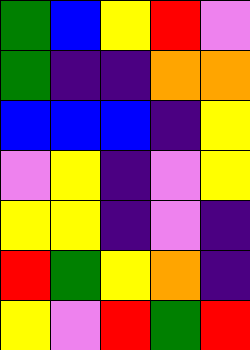[["green", "blue", "yellow", "red", "violet"], ["green", "indigo", "indigo", "orange", "orange"], ["blue", "blue", "blue", "indigo", "yellow"], ["violet", "yellow", "indigo", "violet", "yellow"], ["yellow", "yellow", "indigo", "violet", "indigo"], ["red", "green", "yellow", "orange", "indigo"], ["yellow", "violet", "red", "green", "red"]]